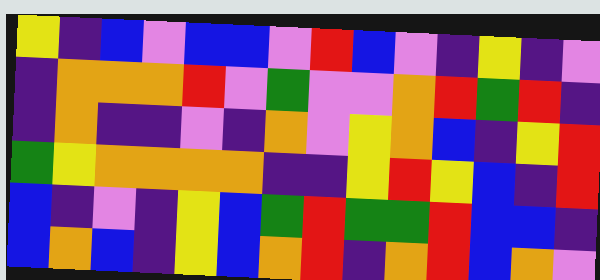[["yellow", "indigo", "blue", "violet", "blue", "blue", "violet", "red", "blue", "violet", "indigo", "yellow", "indigo", "violet"], ["indigo", "orange", "orange", "orange", "red", "violet", "green", "violet", "violet", "orange", "red", "green", "red", "indigo"], ["indigo", "orange", "indigo", "indigo", "violet", "indigo", "orange", "violet", "yellow", "orange", "blue", "indigo", "yellow", "red"], ["green", "yellow", "orange", "orange", "orange", "orange", "indigo", "indigo", "yellow", "red", "yellow", "blue", "indigo", "red"], ["blue", "indigo", "violet", "indigo", "yellow", "blue", "green", "red", "green", "green", "red", "blue", "blue", "indigo"], ["blue", "orange", "blue", "indigo", "yellow", "blue", "orange", "red", "indigo", "orange", "red", "blue", "orange", "violet"]]